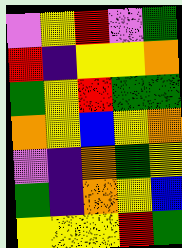[["violet", "yellow", "red", "violet", "green"], ["red", "indigo", "yellow", "yellow", "orange"], ["green", "yellow", "red", "green", "green"], ["orange", "yellow", "blue", "yellow", "orange"], ["violet", "indigo", "orange", "green", "yellow"], ["green", "indigo", "orange", "yellow", "blue"], ["yellow", "yellow", "yellow", "red", "green"]]